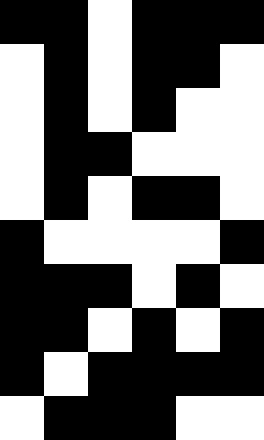[["black", "black", "white", "black", "black", "black"], ["white", "black", "white", "black", "black", "white"], ["white", "black", "white", "black", "white", "white"], ["white", "black", "black", "white", "white", "white"], ["white", "black", "white", "black", "black", "white"], ["black", "white", "white", "white", "white", "black"], ["black", "black", "black", "white", "black", "white"], ["black", "black", "white", "black", "white", "black"], ["black", "white", "black", "black", "black", "black"], ["white", "black", "black", "black", "white", "white"]]